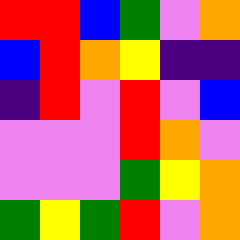[["red", "red", "blue", "green", "violet", "orange"], ["blue", "red", "orange", "yellow", "indigo", "indigo"], ["indigo", "red", "violet", "red", "violet", "blue"], ["violet", "violet", "violet", "red", "orange", "violet"], ["violet", "violet", "violet", "green", "yellow", "orange"], ["green", "yellow", "green", "red", "violet", "orange"]]